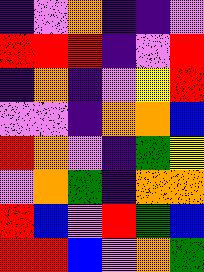[["indigo", "violet", "orange", "indigo", "indigo", "violet"], ["red", "red", "red", "indigo", "violet", "red"], ["indigo", "orange", "indigo", "violet", "yellow", "red"], ["violet", "violet", "indigo", "orange", "orange", "blue"], ["red", "orange", "violet", "indigo", "green", "yellow"], ["violet", "orange", "green", "indigo", "orange", "orange"], ["red", "blue", "violet", "red", "green", "blue"], ["red", "red", "blue", "violet", "orange", "green"]]